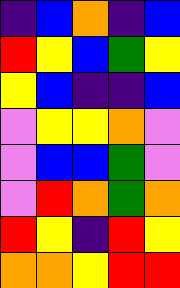[["indigo", "blue", "orange", "indigo", "blue"], ["red", "yellow", "blue", "green", "yellow"], ["yellow", "blue", "indigo", "indigo", "blue"], ["violet", "yellow", "yellow", "orange", "violet"], ["violet", "blue", "blue", "green", "violet"], ["violet", "red", "orange", "green", "orange"], ["red", "yellow", "indigo", "red", "yellow"], ["orange", "orange", "yellow", "red", "red"]]